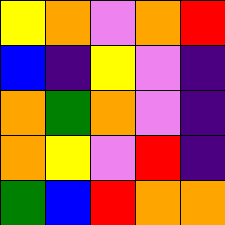[["yellow", "orange", "violet", "orange", "red"], ["blue", "indigo", "yellow", "violet", "indigo"], ["orange", "green", "orange", "violet", "indigo"], ["orange", "yellow", "violet", "red", "indigo"], ["green", "blue", "red", "orange", "orange"]]